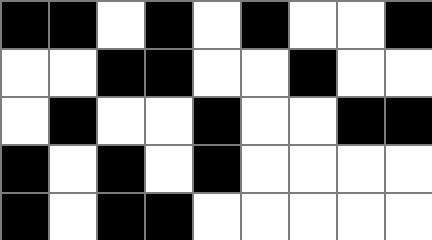[["black", "black", "white", "black", "white", "black", "white", "white", "black"], ["white", "white", "black", "black", "white", "white", "black", "white", "white"], ["white", "black", "white", "white", "black", "white", "white", "black", "black"], ["black", "white", "black", "white", "black", "white", "white", "white", "white"], ["black", "white", "black", "black", "white", "white", "white", "white", "white"]]